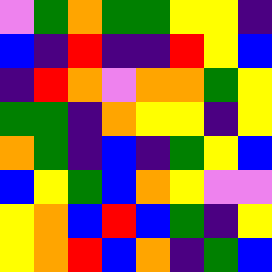[["violet", "green", "orange", "green", "green", "yellow", "yellow", "indigo"], ["blue", "indigo", "red", "indigo", "indigo", "red", "yellow", "blue"], ["indigo", "red", "orange", "violet", "orange", "orange", "green", "yellow"], ["green", "green", "indigo", "orange", "yellow", "yellow", "indigo", "yellow"], ["orange", "green", "indigo", "blue", "indigo", "green", "yellow", "blue"], ["blue", "yellow", "green", "blue", "orange", "yellow", "violet", "violet"], ["yellow", "orange", "blue", "red", "blue", "green", "indigo", "yellow"], ["yellow", "orange", "red", "blue", "orange", "indigo", "green", "blue"]]